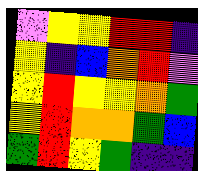[["violet", "yellow", "yellow", "red", "red", "indigo"], ["yellow", "indigo", "blue", "orange", "red", "violet"], ["yellow", "red", "yellow", "yellow", "orange", "green"], ["yellow", "red", "orange", "orange", "green", "blue"], ["green", "red", "yellow", "green", "indigo", "indigo"]]